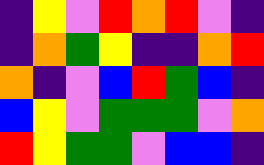[["indigo", "yellow", "violet", "red", "orange", "red", "violet", "indigo"], ["indigo", "orange", "green", "yellow", "indigo", "indigo", "orange", "red"], ["orange", "indigo", "violet", "blue", "red", "green", "blue", "indigo"], ["blue", "yellow", "violet", "green", "green", "green", "violet", "orange"], ["red", "yellow", "green", "green", "violet", "blue", "blue", "indigo"]]